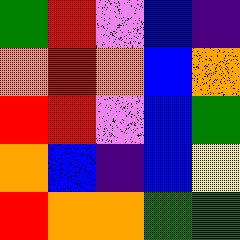[["green", "red", "violet", "blue", "indigo"], ["orange", "red", "orange", "blue", "orange"], ["red", "red", "violet", "blue", "green"], ["orange", "blue", "indigo", "blue", "yellow"], ["red", "orange", "orange", "green", "green"]]